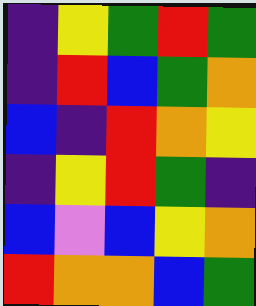[["indigo", "yellow", "green", "red", "green"], ["indigo", "red", "blue", "green", "orange"], ["blue", "indigo", "red", "orange", "yellow"], ["indigo", "yellow", "red", "green", "indigo"], ["blue", "violet", "blue", "yellow", "orange"], ["red", "orange", "orange", "blue", "green"]]